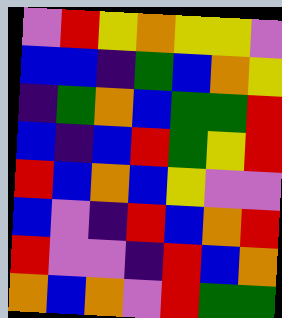[["violet", "red", "yellow", "orange", "yellow", "yellow", "violet"], ["blue", "blue", "indigo", "green", "blue", "orange", "yellow"], ["indigo", "green", "orange", "blue", "green", "green", "red"], ["blue", "indigo", "blue", "red", "green", "yellow", "red"], ["red", "blue", "orange", "blue", "yellow", "violet", "violet"], ["blue", "violet", "indigo", "red", "blue", "orange", "red"], ["red", "violet", "violet", "indigo", "red", "blue", "orange"], ["orange", "blue", "orange", "violet", "red", "green", "green"]]